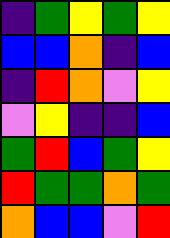[["indigo", "green", "yellow", "green", "yellow"], ["blue", "blue", "orange", "indigo", "blue"], ["indigo", "red", "orange", "violet", "yellow"], ["violet", "yellow", "indigo", "indigo", "blue"], ["green", "red", "blue", "green", "yellow"], ["red", "green", "green", "orange", "green"], ["orange", "blue", "blue", "violet", "red"]]